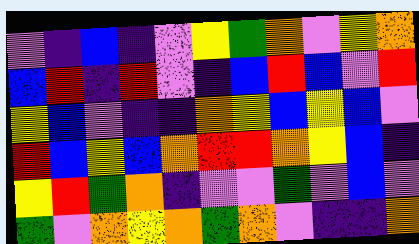[["violet", "indigo", "blue", "indigo", "violet", "yellow", "green", "orange", "violet", "yellow", "orange"], ["blue", "red", "indigo", "red", "violet", "indigo", "blue", "red", "blue", "violet", "red"], ["yellow", "blue", "violet", "indigo", "indigo", "orange", "yellow", "blue", "yellow", "blue", "violet"], ["red", "blue", "yellow", "blue", "orange", "red", "red", "orange", "yellow", "blue", "indigo"], ["yellow", "red", "green", "orange", "indigo", "violet", "violet", "green", "violet", "blue", "violet"], ["green", "violet", "orange", "yellow", "orange", "green", "orange", "violet", "indigo", "indigo", "orange"]]